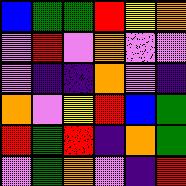[["blue", "green", "green", "red", "yellow", "orange"], ["violet", "red", "violet", "orange", "violet", "violet"], ["violet", "indigo", "indigo", "orange", "violet", "indigo"], ["orange", "violet", "yellow", "red", "blue", "green"], ["red", "green", "red", "indigo", "orange", "green"], ["violet", "green", "orange", "violet", "indigo", "red"]]